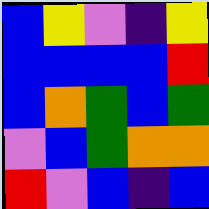[["blue", "yellow", "violet", "indigo", "yellow"], ["blue", "blue", "blue", "blue", "red"], ["blue", "orange", "green", "blue", "green"], ["violet", "blue", "green", "orange", "orange"], ["red", "violet", "blue", "indigo", "blue"]]